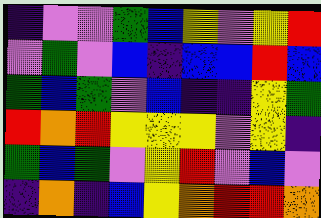[["indigo", "violet", "violet", "green", "blue", "yellow", "violet", "yellow", "red"], ["violet", "green", "violet", "blue", "indigo", "blue", "blue", "red", "blue"], ["green", "blue", "green", "violet", "blue", "indigo", "indigo", "yellow", "green"], ["red", "orange", "red", "yellow", "yellow", "yellow", "violet", "yellow", "indigo"], ["green", "blue", "green", "violet", "yellow", "red", "violet", "blue", "violet"], ["indigo", "orange", "indigo", "blue", "yellow", "orange", "red", "red", "orange"]]